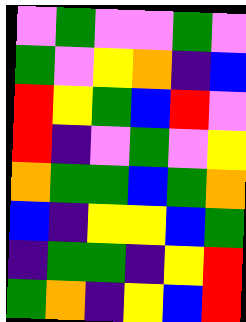[["violet", "green", "violet", "violet", "green", "violet"], ["green", "violet", "yellow", "orange", "indigo", "blue"], ["red", "yellow", "green", "blue", "red", "violet"], ["red", "indigo", "violet", "green", "violet", "yellow"], ["orange", "green", "green", "blue", "green", "orange"], ["blue", "indigo", "yellow", "yellow", "blue", "green"], ["indigo", "green", "green", "indigo", "yellow", "red"], ["green", "orange", "indigo", "yellow", "blue", "red"]]